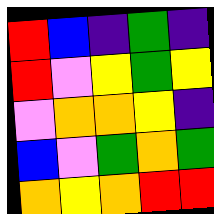[["red", "blue", "indigo", "green", "indigo"], ["red", "violet", "yellow", "green", "yellow"], ["violet", "orange", "orange", "yellow", "indigo"], ["blue", "violet", "green", "orange", "green"], ["orange", "yellow", "orange", "red", "red"]]